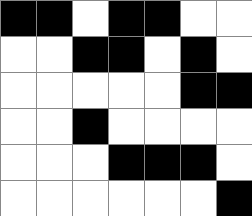[["black", "black", "white", "black", "black", "white", "white"], ["white", "white", "black", "black", "white", "black", "white"], ["white", "white", "white", "white", "white", "black", "black"], ["white", "white", "black", "white", "white", "white", "white"], ["white", "white", "white", "black", "black", "black", "white"], ["white", "white", "white", "white", "white", "white", "black"]]